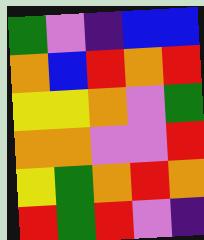[["green", "violet", "indigo", "blue", "blue"], ["orange", "blue", "red", "orange", "red"], ["yellow", "yellow", "orange", "violet", "green"], ["orange", "orange", "violet", "violet", "red"], ["yellow", "green", "orange", "red", "orange"], ["red", "green", "red", "violet", "indigo"]]